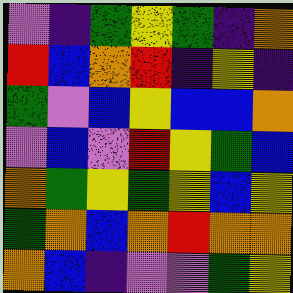[["violet", "indigo", "green", "yellow", "green", "indigo", "orange"], ["red", "blue", "orange", "red", "indigo", "yellow", "indigo"], ["green", "violet", "blue", "yellow", "blue", "blue", "orange"], ["violet", "blue", "violet", "red", "yellow", "green", "blue"], ["orange", "green", "yellow", "green", "yellow", "blue", "yellow"], ["green", "orange", "blue", "orange", "red", "orange", "orange"], ["orange", "blue", "indigo", "violet", "violet", "green", "yellow"]]